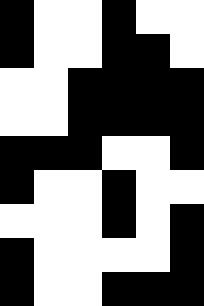[["black", "white", "white", "black", "white", "white"], ["black", "white", "white", "black", "black", "white"], ["white", "white", "black", "black", "black", "black"], ["white", "white", "black", "black", "black", "black"], ["black", "black", "black", "white", "white", "black"], ["black", "white", "white", "black", "white", "white"], ["white", "white", "white", "black", "white", "black"], ["black", "white", "white", "white", "white", "black"], ["black", "white", "white", "black", "black", "black"]]